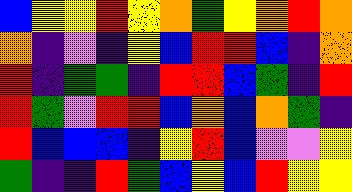[["blue", "yellow", "yellow", "red", "yellow", "orange", "green", "yellow", "orange", "red", "orange"], ["orange", "indigo", "violet", "indigo", "yellow", "blue", "red", "red", "blue", "indigo", "orange"], ["red", "indigo", "green", "green", "indigo", "red", "red", "blue", "green", "indigo", "red"], ["red", "green", "violet", "red", "red", "blue", "orange", "blue", "orange", "green", "indigo"], ["red", "blue", "blue", "blue", "indigo", "yellow", "red", "blue", "violet", "violet", "yellow"], ["green", "indigo", "indigo", "red", "green", "blue", "yellow", "blue", "red", "yellow", "yellow"]]